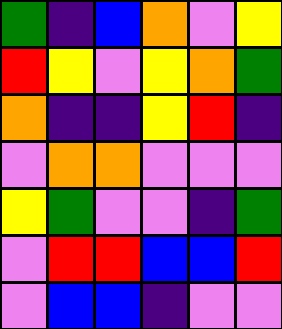[["green", "indigo", "blue", "orange", "violet", "yellow"], ["red", "yellow", "violet", "yellow", "orange", "green"], ["orange", "indigo", "indigo", "yellow", "red", "indigo"], ["violet", "orange", "orange", "violet", "violet", "violet"], ["yellow", "green", "violet", "violet", "indigo", "green"], ["violet", "red", "red", "blue", "blue", "red"], ["violet", "blue", "blue", "indigo", "violet", "violet"]]